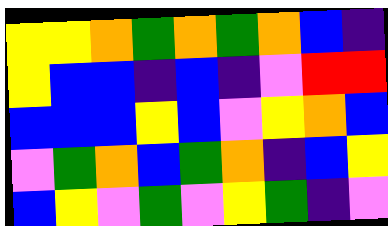[["yellow", "yellow", "orange", "green", "orange", "green", "orange", "blue", "indigo"], ["yellow", "blue", "blue", "indigo", "blue", "indigo", "violet", "red", "red"], ["blue", "blue", "blue", "yellow", "blue", "violet", "yellow", "orange", "blue"], ["violet", "green", "orange", "blue", "green", "orange", "indigo", "blue", "yellow"], ["blue", "yellow", "violet", "green", "violet", "yellow", "green", "indigo", "violet"]]